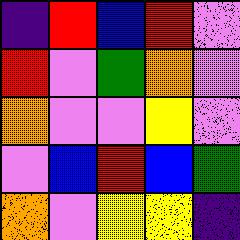[["indigo", "red", "blue", "red", "violet"], ["red", "violet", "green", "orange", "violet"], ["orange", "violet", "violet", "yellow", "violet"], ["violet", "blue", "red", "blue", "green"], ["orange", "violet", "yellow", "yellow", "indigo"]]